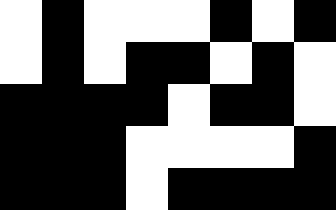[["white", "black", "white", "white", "white", "black", "white", "black"], ["white", "black", "white", "black", "black", "white", "black", "white"], ["black", "black", "black", "black", "white", "black", "black", "white"], ["black", "black", "black", "white", "white", "white", "white", "black"], ["black", "black", "black", "white", "black", "black", "black", "black"]]